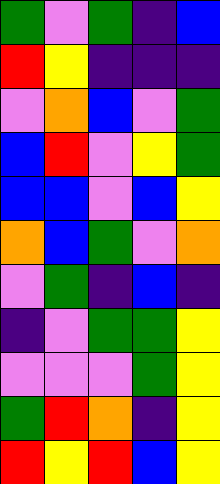[["green", "violet", "green", "indigo", "blue"], ["red", "yellow", "indigo", "indigo", "indigo"], ["violet", "orange", "blue", "violet", "green"], ["blue", "red", "violet", "yellow", "green"], ["blue", "blue", "violet", "blue", "yellow"], ["orange", "blue", "green", "violet", "orange"], ["violet", "green", "indigo", "blue", "indigo"], ["indigo", "violet", "green", "green", "yellow"], ["violet", "violet", "violet", "green", "yellow"], ["green", "red", "orange", "indigo", "yellow"], ["red", "yellow", "red", "blue", "yellow"]]